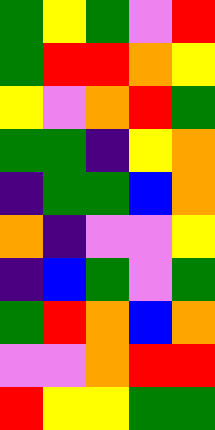[["green", "yellow", "green", "violet", "red"], ["green", "red", "red", "orange", "yellow"], ["yellow", "violet", "orange", "red", "green"], ["green", "green", "indigo", "yellow", "orange"], ["indigo", "green", "green", "blue", "orange"], ["orange", "indigo", "violet", "violet", "yellow"], ["indigo", "blue", "green", "violet", "green"], ["green", "red", "orange", "blue", "orange"], ["violet", "violet", "orange", "red", "red"], ["red", "yellow", "yellow", "green", "green"]]